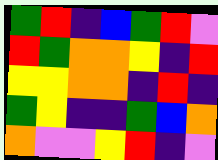[["green", "red", "indigo", "blue", "green", "red", "violet"], ["red", "green", "orange", "orange", "yellow", "indigo", "red"], ["yellow", "yellow", "orange", "orange", "indigo", "red", "indigo"], ["green", "yellow", "indigo", "indigo", "green", "blue", "orange"], ["orange", "violet", "violet", "yellow", "red", "indigo", "violet"]]